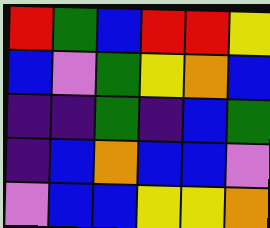[["red", "green", "blue", "red", "red", "yellow"], ["blue", "violet", "green", "yellow", "orange", "blue"], ["indigo", "indigo", "green", "indigo", "blue", "green"], ["indigo", "blue", "orange", "blue", "blue", "violet"], ["violet", "blue", "blue", "yellow", "yellow", "orange"]]